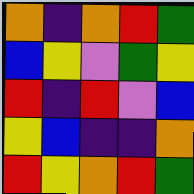[["orange", "indigo", "orange", "red", "green"], ["blue", "yellow", "violet", "green", "yellow"], ["red", "indigo", "red", "violet", "blue"], ["yellow", "blue", "indigo", "indigo", "orange"], ["red", "yellow", "orange", "red", "green"]]